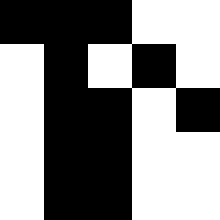[["black", "black", "black", "white", "white"], ["white", "black", "white", "black", "white"], ["white", "black", "black", "white", "black"], ["white", "black", "black", "white", "white"], ["white", "black", "black", "white", "white"]]